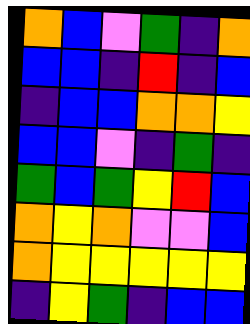[["orange", "blue", "violet", "green", "indigo", "orange"], ["blue", "blue", "indigo", "red", "indigo", "blue"], ["indigo", "blue", "blue", "orange", "orange", "yellow"], ["blue", "blue", "violet", "indigo", "green", "indigo"], ["green", "blue", "green", "yellow", "red", "blue"], ["orange", "yellow", "orange", "violet", "violet", "blue"], ["orange", "yellow", "yellow", "yellow", "yellow", "yellow"], ["indigo", "yellow", "green", "indigo", "blue", "blue"]]